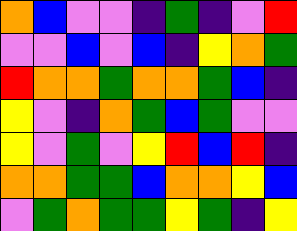[["orange", "blue", "violet", "violet", "indigo", "green", "indigo", "violet", "red"], ["violet", "violet", "blue", "violet", "blue", "indigo", "yellow", "orange", "green"], ["red", "orange", "orange", "green", "orange", "orange", "green", "blue", "indigo"], ["yellow", "violet", "indigo", "orange", "green", "blue", "green", "violet", "violet"], ["yellow", "violet", "green", "violet", "yellow", "red", "blue", "red", "indigo"], ["orange", "orange", "green", "green", "blue", "orange", "orange", "yellow", "blue"], ["violet", "green", "orange", "green", "green", "yellow", "green", "indigo", "yellow"]]